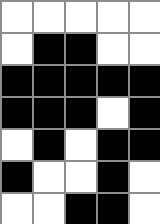[["white", "white", "white", "white", "white"], ["white", "black", "black", "white", "white"], ["black", "black", "black", "black", "black"], ["black", "black", "black", "white", "black"], ["white", "black", "white", "black", "black"], ["black", "white", "white", "black", "white"], ["white", "white", "black", "black", "white"]]